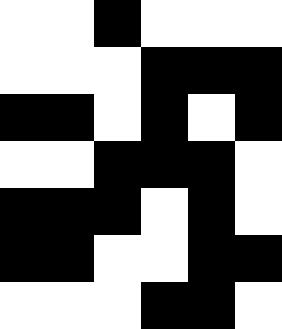[["white", "white", "black", "white", "white", "white"], ["white", "white", "white", "black", "black", "black"], ["black", "black", "white", "black", "white", "black"], ["white", "white", "black", "black", "black", "white"], ["black", "black", "black", "white", "black", "white"], ["black", "black", "white", "white", "black", "black"], ["white", "white", "white", "black", "black", "white"]]